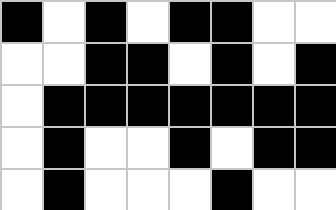[["black", "white", "black", "white", "black", "black", "white", "white"], ["white", "white", "black", "black", "white", "black", "white", "black"], ["white", "black", "black", "black", "black", "black", "black", "black"], ["white", "black", "white", "white", "black", "white", "black", "black"], ["white", "black", "white", "white", "white", "black", "white", "white"]]